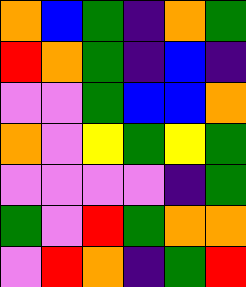[["orange", "blue", "green", "indigo", "orange", "green"], ["red", "orange", "green", "indigo", "blue", "indigo"], ["violet", "violet", "green", "blue", "blue", "orange"], ["orange", "violet", "yellow", "green", "yellow", "green"], ["violet", "violet", "violet", "violet", "indigo", "green"], ["green", "violet", "red", "green", "orange", "orange"], ["violet", "red", "orange", "indigo", "green", "red"]]